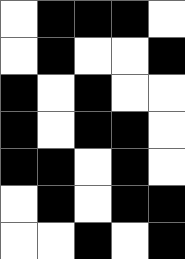[["white", "black", "black", "black", "white"], ["white", "black", "white", "white", "black"], ["black", "white", "black", "white", "white"], ["black", "white", "black", "black", "white"], ["black", "black", "white", "black", "white"], ["white", "black", "white", "black", "black"], ["white", "white", "black", "white", "black"]]